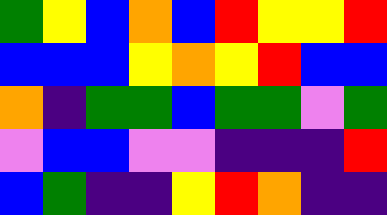[["green", "yellow", "blue", "orange", "blue", "red", "yellow", "yellow", "red"], ["blue", "blue", "blue", "yellow", "orange", "yellow", "red", "blue", "blue"], ["orange", "indigo", "green", "green", "blue", "green", "green", "violet", "green"], ["violet", "blue", "blue", "violet", "violet", "indigo", "indigo", "indigo", "red"], ["blue", "green", "indigo", "indigo", "yellow", "red", "orange", "indigo", "indigo"]]